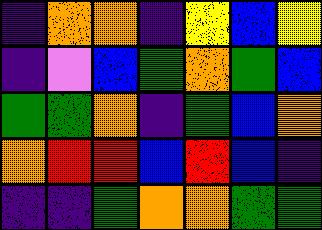[["indigo", "orange", "orange", "indigo", "yellow", "blue", "yellow"], ["indigo", "violet", "blue", "green", "orange", "green", "blue"], ["green", "green", "orange", "indigo", "green", "blue", "orange"], ["orange", "red", "red", "blue", "red", "blue", "indigo"], ["indigo", "indigo", "green", "orange", "orange", "green", "green"]]